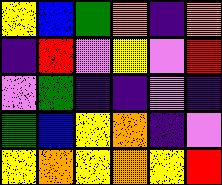[["yellow", "blue", "green", "orange", "indigo", "orange"], ["indigo", "red", "violet", "yellow", "violet", "red"], ["violet", "green", "indigo", "indigo", "violet", "indigo"], ["green", "blue", "yellow", "orange", "indigo", "violet"], ["yellow", "orange", "yellow", "orange", "yellow", "red"]]